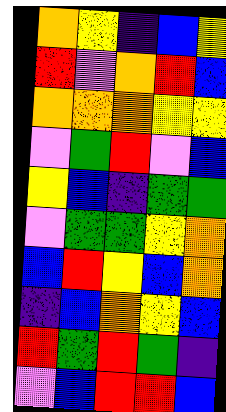[["orange", "yellow", "indigo", "blue", "yellow"], ["red", "violet", "orange", "red", "blue"], ["orange", "orange", "orange", "yellow", "yellow"], ["violet", "green", "red", "violet", "blue"], ["yellow", "blue", "indigo", "green", "green"], ["violet", "green", "green", "yellow", "orange"], ["blue", "red", "yellow", "blue", "orange"], ["indigo", "blue", "orange", "yellow", "blue"], ["red", "green", "red", "green", "indigo"], ["violet", "blue", "red", "red", "blue"]]